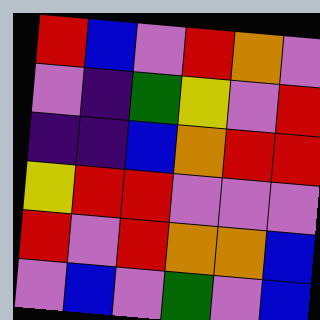[["red", "blue", "violet", "red", "orange", "violet"], ["violet", "indigo", "green", "yellow", "violet", "red"], ["indigo", "indigo", "blue", "orange", "red", "red"], ["yellow", "red", "red", "violet", "violet", "violet"], ["red", "violet", "red", "orange", "orange", "blue"], ["violet", "blue", "violet", "green", "violet", "blue"]]